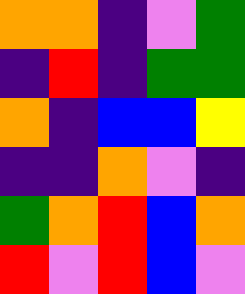[["orange", "orange", "indigo", "violet", "green"], ["indigo", "red", "indigo", "green", "green"], ["orange", "indigo", "blue", "blue", "yellow"], ["indigo", "indigo", "orange", "violet", "indigo"], ["green", "orange", "red", "blue", "orange"], ["red", "violet", "red", "blue", "violet"]]